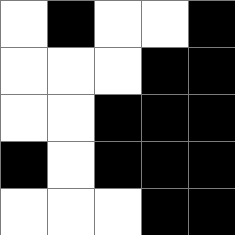[["white", "black", "white", "white", "black"], ["white", "white", "white", "black", "black"], ["white", "white", "black", "black", "black"], ["black", "white", "black", "black", "black"], ["white", "white", "white", "black", "black"]]